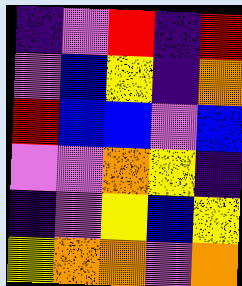[["indigo", "violet", "red", "indigo", "red"], ["violet", "blue", "yellow", "indigo", "orange"], ["red", "blue", "blue", "violet", "blue"], ["violet", "violet", "orange", "yellow", "indigo"], ["indigo", "violet", "yellow", "blue", "yellow"], ["yellow", "orange", "orange", "violet", "orange"]]